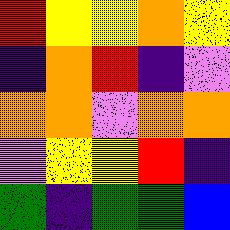[["red", "yellow", "yellow", "orange", "yellow"], ["indigo", "orange", "red", "indigo", "violet"], ["orange", "orange", "violet", "orange", "orange"], ["violet", "yellow", "yellow", "red", "indigo"], ["green", "indigo", "green", "green", "blue"]]